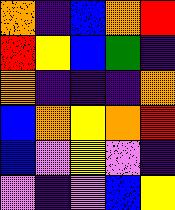[["orange", "indigo", "blue", "orange", "red"], ["red", "yellow", "blue", "green", "indigo"], ["orange", "indigo", "indigo", "indigo", "orange"], ["blue", "orange", "yellow", "orange", "red"], ["blue", "violet", "yellow", "violet", "indigo"], ["violet", "indigo", "violet", "blue", "yellow"]]